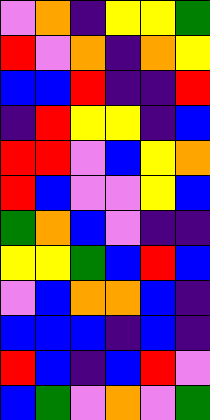[["violet", "orange", "indigo", "yellow", "yellow", "green"], ["red", "violet", "orange", "indigo", "orange", "yellow"], ["blue", "blue", "red", "indigo", "indigo", "red"], ["indigo", "red", "yellow", "yellow", "indigo", "blue"], ["red", "red", "violet", "blue", "yellow", "orange"], ["red", "blue", "violet", "violet", "yellow", "blue"], ["green", "orange", "blue", "violet", "indigo", "indigo"], ["yellow", "yellow", "green", "blue", "red", "blue"], ["violet", "blue", "orange", "orange", "blue", "indigo"], ["blue", "blue", "blue", "indigo", "blue", "indigo"], ["red", "blue", "indigo", "blue", "red", "violet"], ["blue", "green", "violet", "orange", "violet", "green"]]